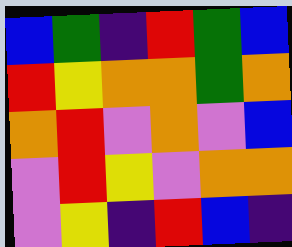[["blue", "green", "indigo", "red", "green", "blue"], ["red", "yellow", "orange", "orange", "green", "orange"], ["orange", "red", "violet", "orange", "violet", "blue"], ["violet", "red", "yellow", "violet", "orange", "orange"], ["violet", "yellow", "indigo", "red", "blue", "indigo"]]